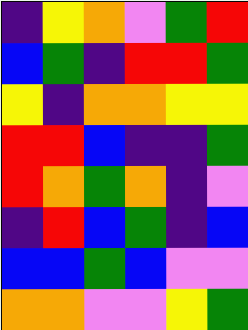[["indigo", "yellow", "orange", "violet", "green", "red"], ["blue", "green", "indigo", "red", "red", "green"], ["yellow", "indigo", "orange", "orange", "yellow", "yellow"], ["red", "red", "blue", "indigo", "indigo", "green"], ["red", "orange", "green", "orange", "indigo", "violet"], ["indigo", "red", "blue", "green", "indigo", "blue"], ["blue", "blue", "green", "blue", "violet", "violet"], ["orange", "orange", "violet", "violet", "yellow", "green"]]